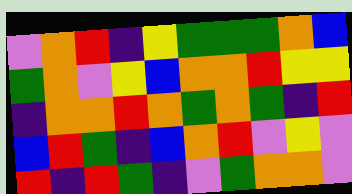[["violet", "orange", "red", "indigo", "yellow", "green", "green", "green", "orange", "blue"], ["green", "orange", "violet", "yellow", "blue", "orange", "orange", "red", "yellow", "yellow"], ["indigo", "orange", "orange", "red", "orange", "green", "orange", "green", "indigo", "red"], ["blue", "red", "green", "indigo", "blue", "orange", "red", "violet", "yellow", "violet"], ["red", "indigo", "red", "green", "indigo", "violet", "green", "orange", "orange", "violet"]]